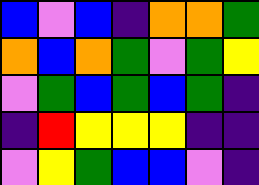[["blue", "violet", "blue", "indigo", "orange", "orange", "green"], ["orange", "blue", "orange", "green", "violet", "green", "yellow"], ["violet", "green", "blue", "green", "blue", "green", "indigo"], ["indigo", "red", "yellow", "yellow", "yellow", "indigo", "indigo"], ["violet", "yellow", "green", "blue", "blue", "violet", "indigo"]]